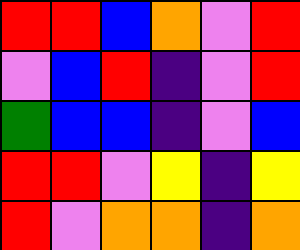[["red", "red", "blue", "orange", "violet", "red"], ["violet", "blue", "red", "indigo", "violet", "red"], ["green", "blue", "blue", "indigo", "violet", "blue"], ["red", "red", "violet", "yellow", "indigo", "yellow"], ["red", "violet", "orange", "orange", "indigo", "orange"]]